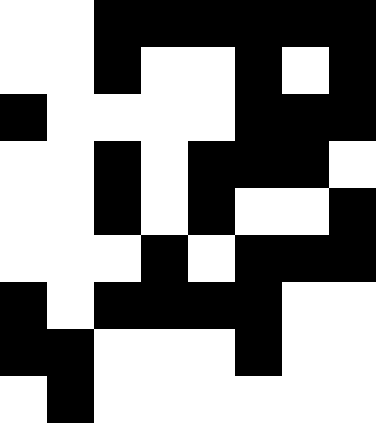[["white", "white", "black", "black", "black", "black", "black", "black"], ["white", "white", "black", "white", "white", "black", "white", "black"], ["black", "white", "white", "white", "white", "black", "black", "black"], ["white", "white", "black", "white", "black", "black", "black", "white"], ["white", "white", "black", "white", "black", "white", "white", "black"], ["white", "white", "white", "black", "white", "black", "black", "black"], ["black", "white", "black", "black", "black", "black", "white", "white"], ["black", "black", "white", "white", "white", "black", "white", "white"], ["white", "black", "white", "white", "white", "white", "white", "white"]]